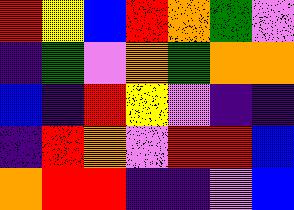[["red", "yellow", "blue", "red", "orange", "green", "violet"], ["indigo", "green", "violet", "orange", "green", "orange", "orange"], ["blue", "indigo", "red", "yellow", "violet", "indigo", "indigo"], ["indigo", "red", "orange", "violet", "red", "red", "blue"], ["orange", "red", "red", "indigo", "indigo", "violet", "blue"]]